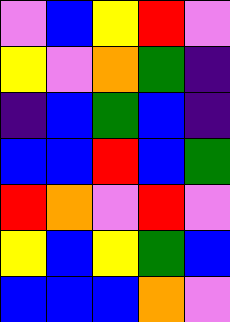[["violet", "blue", "yellow", "red", "violet"], ["yellow", "violet", "orange", "green", "indigo"], ["indigo", "blue", "green", "blue", "indigo"], ["blue", "blue", "red", "blue", "green"], ["red", "orange", "violet", "red", "violet"], ["yellow", "blue", "yellow", "green", "blue"], ["blue", "blue", "blue", "orange", "violet"]]